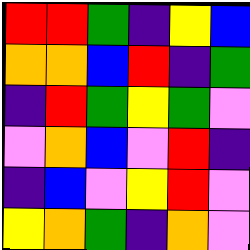[["red", "red", "green", "indigo", "yellow", "blue"], ["orange", "orange", "blue", "red", "indigo", "green"], ["indigo", "red", "green", "yellow", "green", "violet"], ["violet", "orange", "blue", "violet", "red", "indigo"], ["indigo", "blue", "violet", "yellow", "red", "violet"], ["yellow", "orange", "green", "indigo", "orange", "violet"]]